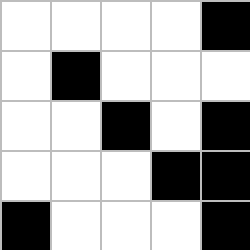[["white", "white", "white", "white", "black"], ["white", "black", "white", "white", "white"], ["white", "white", "black", "white", "black"], ["white", "white", "white", "black", "black"], ["black", "white", "white", "white", "black"]]